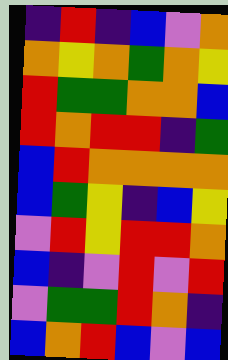[["indigo", "red", "indigo", "blue", "violet", "orange"], ["orange", "yellow", "orange", "green", "orange", "yellow"], ["red", "green", "green", "orange", "orange", "blue"], ["red", "orange", "red", "red", "indigo", "green"], ["blue", "red", "orange", "orange", "orange", "orange"], ["blue", "green", "yellow", "indigo", "blue", "yellow"], ["violet", "red", "yellow", "red", "red", "orange"], ["blue", "indigo", "violet", "red", "violet", "red"], ["violet", "green", "green", "red", "orange", "indigo"], ["blue", "orange", "red", "blue", "violet", "blue"]]